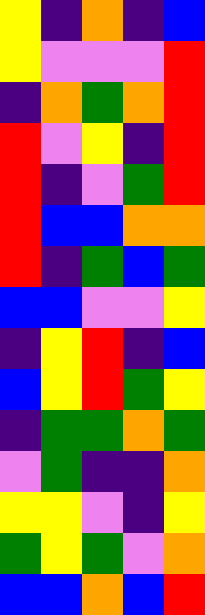[["yellow", "indigo", "orange", "indigo", "blue"], ["yellow", "violet", "violet", "violet", "red"], ["indigo", "orange", "green", "orange", "red"], ["red", "violet", "yellow", "indigo", "red"], ["red", "indigo", "violet", "green", "red"], ["red", "blue", "blue", "orange", "orange"], ["red", "indigo", "green", "blue", "green"], ["blue", "blue", "violet", "violet", "yellow"], ["indigo", "yellow", "red", "indigo", "blue"], ["blue", "yellow", "red", "green", "yellow"], ["indigo", "green", "green", "orange", "green"], ["violet", "green", "indigo", "indigo", "orange"], ["yellow", "yellow", "violet", "indigo", "yellow"], ["green", "yellow", "green", "violet", "orange"], ["blue", "blue", "orange", "blue", "red"]]